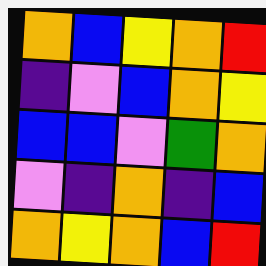[["orange", "blue", "yellow", "orange", "red"], ["indigo", "violet", "blue", "orange", "yellow"], ["blue", "blue", "violet", "green", "orange"], ["violet", "indigo", "orange", "indigo", "blue"], ["orange", "yellow", "orange", "blue", "red"]]